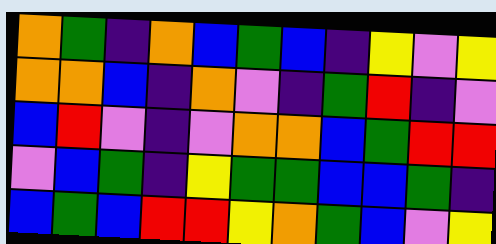[["orange", "green", "indigo", "orange", "blue", "green", "blue", "indigo", "yellow", "violet", "yellow"], ["orange", "orange", "blue", "indigo", "orange", "violet", "indigo", "green", "red", "indigo", "violet"], ["blue", "red", "violet", "indigo", "violet", "orange", "orange", "blue", "green", "red", "red"], ["violet", "blue", "green", "indigo", "yellow", "green", "green", "blue", "blue", "green", "indigo"], ["blue", "green", "blue", "red", "red", "yellow", "orange", "green", "blue", "violet", "yellow"]]